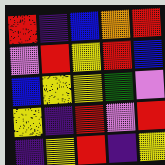[["red", "indigo", "blue", "orange", "red"], ["violet", "red", "yellow", "red", "blue"], ["blue", "yellow", "yellow", "green", "violet"], ["yellow", "indigo", "red", "violet", "red"], ["indigo", "yellow", "red", "indigo", "yellow"]]